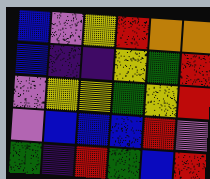[["blue", "violet", "yellow", "red", "orange", "orange"], ["blue", "indigo", "indigo", "yellow", "green", "red"], ["violet", "yellow", "yellow", "green", "yellow", "red"], ["violet", "blue", "blue", "blue", "red", "violet"], ["green", "indigo", "red", "green", "blue", "red"]]